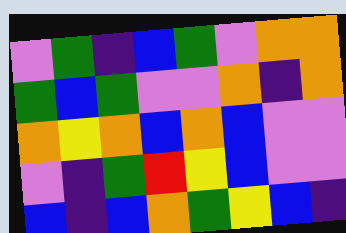[["violet", "green", "indigo", "blue", "green", "violet", "orange", "orange"], ["green", "blue", "green", "violet", "violet", "orange", "indigo", "orange"], ["orange", "yellow", "orange", "blue", "orange", "blue", "violet", "violet"], ["violet", "indigo", "green", "red", "yellow", "blue", "violet", "violet"], ["blue", "indigo", "blue", "orange", "green", "yellow", "blue", "indigo"]]